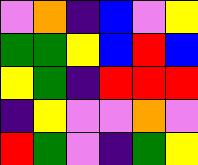[["violet", "orange", "indigo", "blue", "violet", "yellow"], ["green", "green", "yellow", "blue", "red", "blue"], ["yellow", "green", "indigo", "red", "red", "red"], ["indigo", "yellow", "violet", "violet", "orange", "violet"], ["red", "green", "violet", "indigo", "green", "yellow"]]